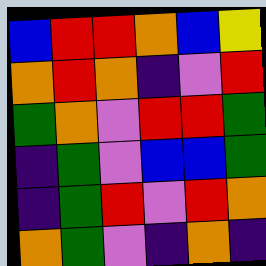[["blue", "red", "red", "orange", "blue", "yellow"], ["orange", "red", "orange", "indigo", "violet", "red"], ["green", "orange", "violet", "red", "red", "green"], ["indigo", "green", "violet", "blue", "blue", "green"], ["indigo", "green", "red", "violet", "red", "orange"], ["orange", "green", "violet", "indigo", "orange", "indigo"]]